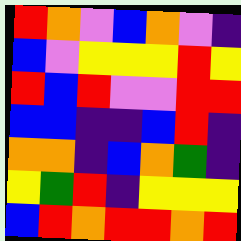[["red", "orange", "violet", "blue", "orange", "violet", "indigo"], ["blue", "violet", "yellow", "yellow", "yellow", "red", "yellow"], ["red", "blue", "red", "violet", "violet", "red", "red"], ["blue", "blue", "indigo", "indigo", "blue", "red", "indigo"], ["orange", "orange", "indigo", "blue", "orange", "green", "indigo"], ["yellow", "green", "red", "indigo", "yellow", "yellow", "yellow"], ["blue", "red", "orange", "red", "red", "orange", "red"]]